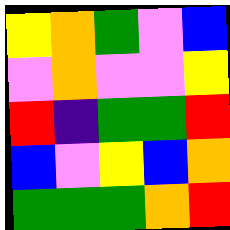[["yellow", "orange", "green", "violet", "blue"], ["violet", "orange", "violet", "violet", "yellow"], ["red", "indigo", "green", "green", "red"], ["blue", "violet", "yellow", "blue", "orange"], ["green", "green", "green", "orange", "red"]]